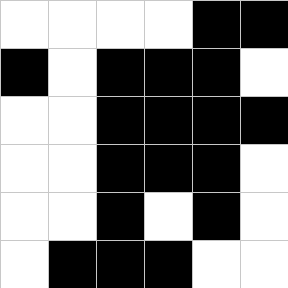[["white", "white", "white", "white", "black", "black"], ["black", "white", "black", "black", "black", "white"], ["white", "white", "black", "black", "black", "black"], ["white", "white", "black", "black", "black", "white"], ["white", "white", "black", "white", "black", "white"], ["white", "black", "black", "black", "white", "white"]]